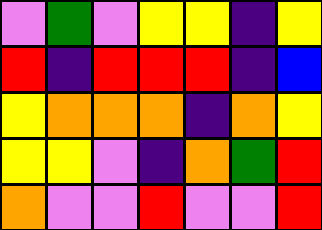[["violet", "green", "violet", "yellow", "yellow", "indigo", "yellow"], ["red", "indigo", "red", "red", "red", "indigo", "blue"], ["yellow", "orange", "orange", "orange", "indigo", "orange", "yellow"], ["yellow", "yellow", "violet", "indigo", "orange", "green", "red"], ["orange", "violet", "violet", "red", "violet", "violet", "red"]]